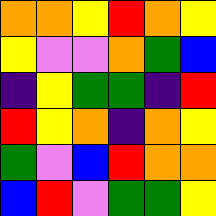[["orange", "orange", "yellow", "red", "orange", "yellow"], ["yellow", "violet", "violet", "orange", "green", "blue"], ["indigo", "yellow", "green", "green", "indigo", "red"], ["red", "yellow", "orange", "indigo", "orange", "yellow"], ["green", "violet", "blue", "red", "orange", "orange"], ["blue", "red", "violet", "green", "green", "yellow"]]